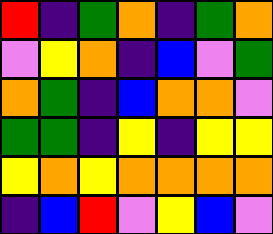[["red", "indigo", "green", "orange", "indigo", "green", "orange"], ["violet", "yellow", "orange", "indigo", "blue", "violet", "green"], ["orange", "green", "indigo", "blue", "orange", "orange", "violet"], ["green", "green", "indigo", "yellow", "indigo", "yellow", "yellow"], ["yellow", "orange", "yellow", "orange", "orange", "orange", "orange"], ["indigo", "blue", "red", "violet", "yellow", "blue", "violet"]]